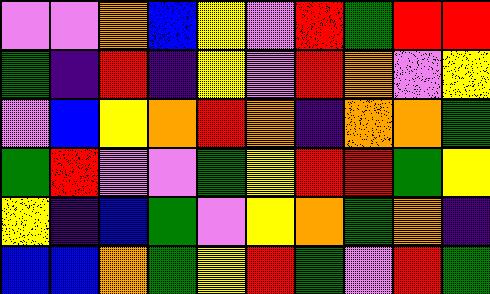[["violet", "violet", "orange", "blue", "yellow", "violet", "red", "green", "red", "red"], ["green", "indigo", "red", "indigo", "yellow", "violet", "red", "orange", "violet", "yellow"], ["violet", "blue", "yellow", "orange", "red", "orange", "indigo", "orange", "orange", "green"], ["green", "red", "violet", "violet", "green", "yellow", "red", "red", "green", "yellow"], ["yellow", "indigo", "blue", "green", "violet", "yellow", "orange", "green", "orange", "indigo"], ["blue", "blue", "orange", "green", "yellow", "red", "green", "violet", "red", "green"]]